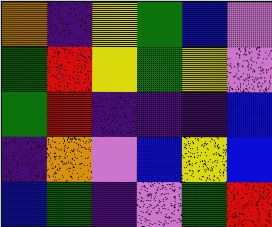[["orange", "indigo", "yellow", "green", "blue", "violet"], ["green", "red", "yellow", "green", "yellow", "violet"], ["green", "red", "indigo", "indigo", "indigo", "blue"], ["indigo", "orange", "violet", "blue", "yellow", "blue"], ["blue", "green", "indigo", "violet", "green", "red"]]